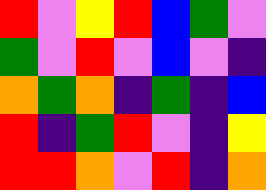[["red", "violet", "yellow", "red", "blue", "green", "violet"], ["green", "violet", "red", "violet", "blue", "violet", "indigo"], ["orange", "green", "orange", "indigo", "green", "indigo", "blue"], ["red", "indigo", "green", "red", "violet", "indigo", "yellow"], ["red", "red", "orange", "violet", "red", "indigo", "orange"]]